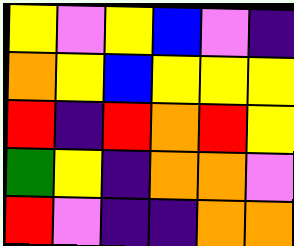[["yellow", "violet", "yellow", "blue", "violet", "indigo"], ["orange", "yellow", "blue", "yellow", "yellow", "yellow"], ["red", "indigo", "red", "orange", "red", "yellow"], ["green", "yellow", "indigo", "orange", "orange", "violet"], ["red", "violet", "indigo", "indigo", "orange", "orange"]]